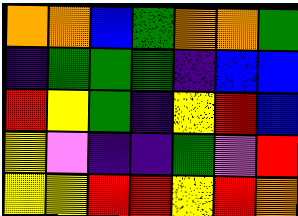[["orange", "orange", "blue", "green", "orange", "orange", "green"], ["indigo", "green", "green", "green", "indigo", "blue", "blue"], ["red", "yellow", "green", "indigo", "yellow", "red", "blue"], ["yellow", "violet", "indigo", "indigo", "green", "violet", "red"], ["yellow", "yellow", "red", "red", "yellow", "red", "orange"]]